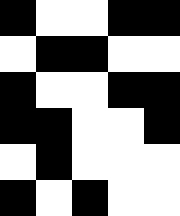[["black", "white", "white", "black", "black"], ["white", "black", "black", "white", "white"], ["black", "white", "white", "black", "black"], ["black", "black", "white", "white", "black"], ["white", "black", "white", "white", "white"], ["black", "white", "black", "white", "white"]]